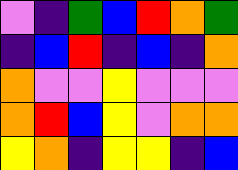[["violet", "indigo", "green", "blue", "red", "orange", "green"], ["indigo", "blue", "red", "indigo", "blue", "indigo", "orange"], ["orange", "violet", "violet", "yellow", "violet", "violet", "violet"], ["orange", "red", "blue", "yellow", "violet", "orange", "orange"], ["yellow", "orange", "indigo", "yellow", "yellow", "indigo", "blue"]]